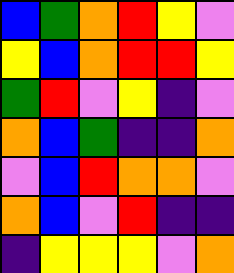[["blue", "green", "orange", "red", "yellow", "violet"], ["yellow", "blue", "orange", "red", "red", "yellow"], ["green", "red", "violet", "yellow", "indigo", "violet"], ["orange", "blue", "green", "indigo", "indigo", "orange"], ["violet", "blue", "red", "orange", "orange", "violet"], ["orange", "blue", "violet", "red", "indigo", "indigo"], ["indigo", "yellow", "yellow", "yellow", "violet", "orange"]]